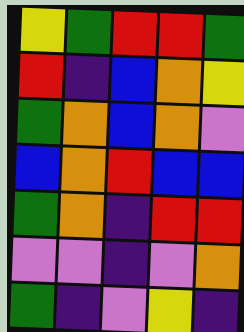[["yellow", "green", "red", "red", "green"], ["red", "indigo", "blue", "orange", "yellow"], ["green", "orange", "blue", "orange", "violet"], ["blue", "orange", "red", "blue", "blue"], ["green", "orange", "indigo", "red", "red"], ["violet", "violet", "indigo", "violet", "orange"], ["green", "indigo", "violet", "yellow", "indigo"]]